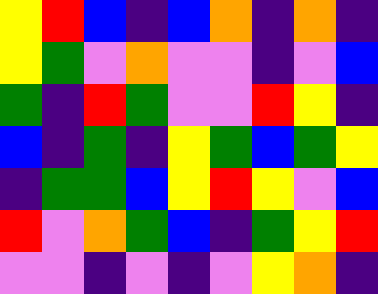[["yellow", "red", "blue", "indigo", "blue", "orange", "indigo", "orange", "indigo"], ["yellow", "green", "violet", "orange", "violet", "violet", "indigo", "violet", "blue"], ["green", "indigo", "red", "green", "violet", "violet", "red", "yellow", "indigo"], ["blue", "indigo", "green", "indigo", "yellow", "green", "blue", "green", "yellow"], ["indigo", "green", "green", "blue", "yellow", "red", "yellow", "violet", "blue"], ["red", "violet", "orange", "green", "blue", "indigo", "green", "yellow", "red"], ["violet", "violet", "indigo", "violet", "indigo", "violet", "yellow", "orange", "indigo"]]